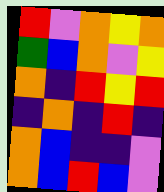[["red", "violet", "orange", "yellow", "orange"], ["green", "blue", "orange", "violet", "yellow"], ["orange", "indigo", "red", "yellow", "red"], ["indigo", "orange", "indigo", "red", "indigo"], ["orange", "blue", "indigo", "indigo", "violet"], ["orange", "blue", "red", "blue", "violet"]]